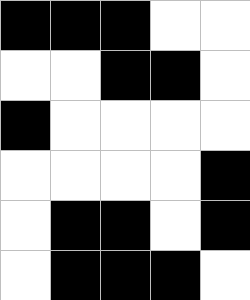[["black", "black", "black", "white", "white"], ["white", "white", "black", "black", "white"], ["black", "white", "white", "white", "white"], ["white", "white", "white", "white", "black"], ["white", "black", "black", "white", "black"], ["white", "black", "black", "black", "white"]]